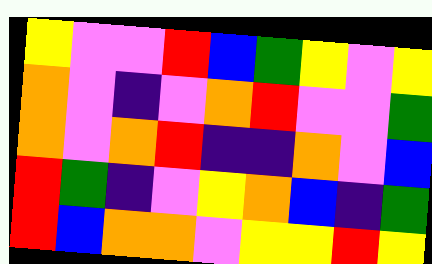[["yellow", "violet", "violet", "red", "blue", "green", "yellow", "violet", "yellow"], ["orange", "violet", "indigo", "violet", "orange", "red", "violet", "violet", "green"], ["orange", "violet", "orange", "red", "indigo", "indigo", "orange", "violet", "blue"], ["red", "green", "indigo", "violet", "yellow", "orange", "blue", "indigo", "green"], ["red", "blue", "orange", "orange", "violet", "yellow", "yellow", "red", "yellow"]]